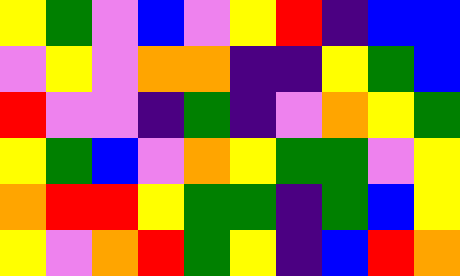[["yellow", "green", "violet", "blue", "violet", "yellow", "red", "indigo", "blue", "blue"], ["violet", "yellow", "violet", "orange", "orange", "indigo", "indigo", "yellow", "green", "blue"], ["red", "violet", "violet", "indigo", "green", "indigo", "violet", "orange", "yellow", "green"], ["yellow", "green", "blue", "violet", "orange", "yellow", "green", "green", "violet", "yellow"], ["orange", "red", "red", "yellow", "green", "green", "indigo", "green", "blue", "yellow"], ["yellow", "violet", "orange", "red", "green", "yellow", "indigo", "blue", "red", "orange"]]